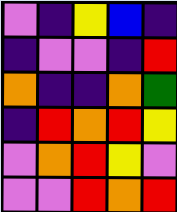[["violet", "indigo", "yellow", "blue", "indigo"], ["indigo", "violet", "violet", "indigo", "red"], ["orange", "indigo", "indigo", "orange", "green"], ["indigo", "red", "orange", "red", "yellow"], ["violet", "orange", "red", "yellow", "violet"], ["violet", "violet", "red", "orange", "red"]]